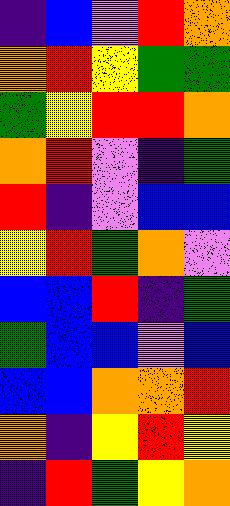[["indigo", "blue", "violet", "red", "orange"], ["orange", "red", "yellow", "green", "green"], ["green", "yellow", "red", "red", "orange"], ["orange", "red", "violet", "indigo", "green"], ["red", "indigo", "violet", "blue", "blue"], ["yellow", "red", "green", "orange", "violet"], ["blue", "blue", "red", "indigo", "green"], ["green", "blue", "blue", "violet", "blue"], ["blue", "blue", "orange", "orange", "red"], ["orange", "indigo", "yellow", "red", "yellow"], ["indigo", "red", "green", "yellow", "orange"]]